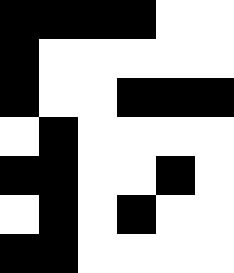[["black", "black", "black", "black", "white", "white"], ["black", "white", "white", "white", "white", "white"], ["black", "white", "white", "black", "black", "black"], ["white", "black", "white", "white", "white", "white"], ["black", "black", "white", "white", "black", "white"], ["white", "black", "white", "black", "white", "white"], ["black", "black", "white", "white", "white", "white"]]